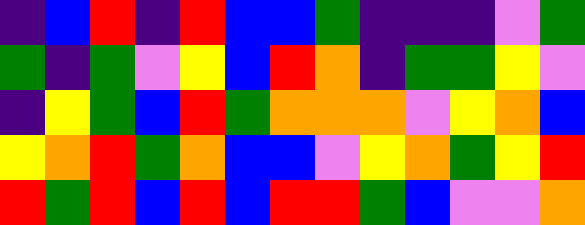[["indigo", "blue", "red", "indigo", "red", "blue", "blue", "green", "indigo", "indigo", "indigo", "violet", "green"], ["green", "indigo", "green", "violet", "yellow", "blue", "red", "orange", "indigo", "green", "green", "yellow", "violet"], ["indigo", "yellow", "green", "blue", "red", "green", "orange", "orange", "orange", "violet", "yellow", "orange", "blue"], ["yellow", "orange", "red", "green", "orange", "blue", "blue", "violet", "yellow", "orange", "green", "yellow", "red"], ["red", "green", "red", "blue", "red", "blue", "red", "red", "green", "blue", "violet", "violet", "orange"]]